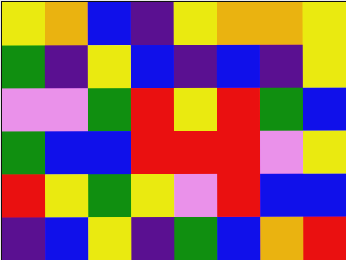[["yellow", "orange", "blue", "indigo", "yellow", "orange", "orange", "yellow"], ["green", "indigo", "yellow", "blue", "indigo", "blue", "indigo", "yellow"], ["violet", "violet", "green", "red", "yellow", "red", "green", "blue"], ["green", "blue", "blue", "red", "red", "red", "violet", "yellow"], ["red", "yellow", "green", "yellow", "violet", "red", "blue", "blue"], ["indigo", "blue", "yellow", "indigo", "green", "blue", "orange", "red"]]